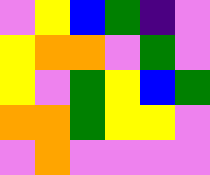[["violet", "yellow", "blue", "green", "indigo", "violet"], ["yellow", "orange", "orange", "violet", "green", "violet"], ["yellow", "violet", "green", "yellow", "blue", "green"], ["orange", "orange", "green", "yellow", "yellow", "violet"], ["violet", "orange", "violet", "violet", "violet", "violet"]]